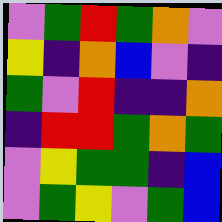[["violet", "green", "red", "green", "orange", "violet"], ["yellow", "indigo", "orange", "blue", "violet", "indigo"], ["green", "violet", "red", "indigo", "indigo", "orange"], ["indigo", "red", "red", "green", "orange", "green"], ["violet", "yellow", "green", "green", "indigo", "blue"], ["violet", "green", "yellow", "violet", "green", "blue"]]